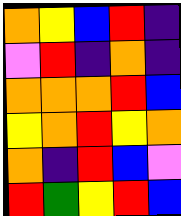[["orange", "yellow", "blue", "red", "indigo"], ["violet", "red", "indigo", "orange", "indigo"], ["orange", "orange", "orange", "red", "blue"], ["yellow", "orange", "red", "yellow", "orange"], ["orange", "indigo", "red", "blue", "violet"], ["red", "green", "yellow", "red", "blue"]]